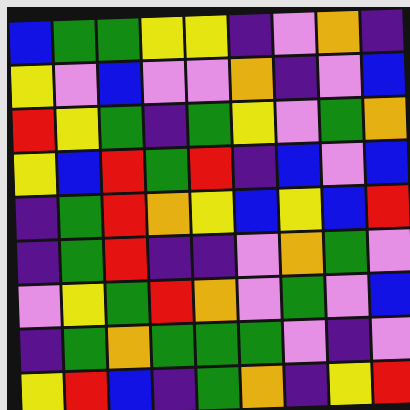[["blue", "green", "green", "yellow", "yellow", "indigo", "violet", "orange", "indigo"], ["yellow", "violet", "blue", "violet", "violet", "orange", "indigo", "violet", "blue"], ["red", "yellow", "green", "indigo", "green", "yellow", "violet", "green", "orange"], ["yellow", "blue", "red", "green", "red", "indigo", "blue", "violet", "blue"], ["indigo", "green", "red", "orange", "yellow", "blue", "yellow", "blue", "red"], ["indigo", "green", "red", "indigo", "indigo", "violet", "orange", "green", "violet"], ["violet", "yellow", "green", "red", "orange", "violet", "green", "violet", "blue"], ["indigo", "green", "orange", "green", "green", "green", "violet", "indigo", "violet"], ["yellow", "red", "blue", "indigo", "green", "orange", "indigo", "yellow", "red"]]